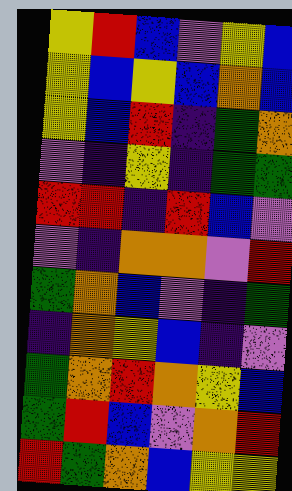[["yellow", "red", "blue", "violet", "yellow", "blue"], ["yellow", "blue", "yellow", "blue", "orange", "blue"], ["yellow", "blue", "red", "indigo", "green", "orange"], ["violet", "indigo", "yellow", "indigo", "green", "green"], ["red", "red", "indigo", "red", "blue", "violet"], ["violet", "indigo", "orange", "orange", "violet", "red"], ["green", "orange", "blue", "violet", "indigo", "green"], ["indigo", "orange", "yellow", "blue", "indigo", "violet"], ["green", "orange", "red", "orange", "yellow", "blue"], ["green", "red", "blue", "violet", "orange", "red"], ["red", "green", "orange", "blue", "yellow", "yellow"]]